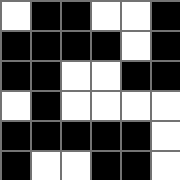[["white", "black", "black", "white", "white", "black"], ["black", "black", "black", "black", "white", "black"], ["black", "black", "white", "white", "black", "black"], ["white", "black", "white", "white", "white", "white"], ["black", "black", "black", "black", "black", "white"], ["black", "white", "white", "black", "black", "white"]]